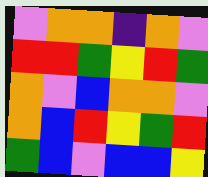[["violet", "orange", "orange", "indigo", "orange", "violet"], ["red", "red", "green", "yellow", "red", "green"], ["orange", "violet", "blue", "orange", "orange", "violet"], ["orange", "blue", "red", "yellow", "green", "red"], ["green", "blue", "violet", "blue", "blue", "yellow"]]